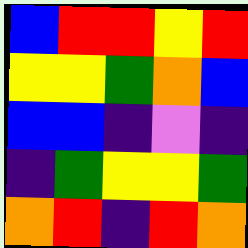[["blue", "red", "red", "yellow", "red"], ["yellow", "yellow", "green", "orange", "blue"], ["blue", "blue", "indigo", "violet", "indigo"], ["indigo", "green", "yellow", "yellow", "green"], ["orange", "red", "indigo", "red", "orange"]]